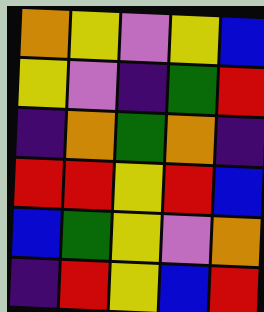[["orange", "yellow", "violet", "yellow", "blue"], ["yellow", "violet", "indigo", "green", "red"], ["indigo", "orange", "green", "orange", "indigo"], ["red", "red", "yellow", "red", "blue"], ["blue", "green", "yellow", "violet", "orange"], ["indigo", "red", "yellow", "blue", "red"]]